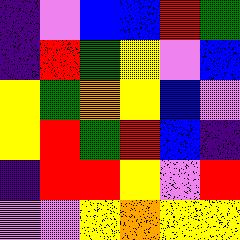[["indigo", "violet", "blue", "blue", "red", "green"], ["indigo", "red", "green", "yellow", "violet", "blue"], ["yellow", "green", "orange", "yellow", "blue", "violet"], ["yellow", "red", "green", "red", "blue", "indigo"], ["indigo", "red", "red", "yellow", "violet", "red"], ["violet", "violet", "yellow", "orange", "yellow", "yellow"]]